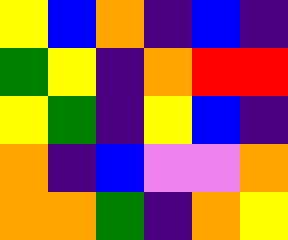[["yellow", "blue", "orange", "indigo", "blue", "indigo"], ["green", "yellow", "indigo", "orange", "red", "red"], ["yellow", "green", "indigo", "yellow", "blue", "indigo"], ["orange", "indigo", "blue", "violet", "violet", "orange"], ["orange", "orange", "green", "indigo", "orange", "yellow"]]